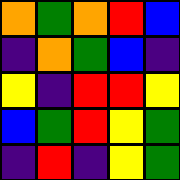[["orange", "green", "orange", "red", "blue"], ["indigo", "orange", "green", "blue", "indigo"], ["yellow", "indigo", "red", "red", "yellow"], ["blue", "green", "red", "yellow", "green"], ["indigo", "red", "indigo", "yellow", "green"]]